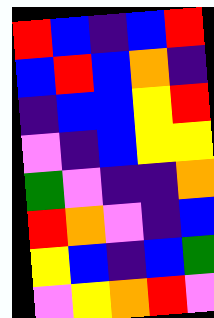[["red", "blue", "indigo", "blue", "red"], ["blue", "red", "blue", "orange", "indigo"], ["indigo", "blue", "blue", "yellow", "red"], ["violet", "indigo", "blue", "yellow", "yellow"], ["green", "violet", "indigo", "indigo", "orange"], ["red", "orange", "violet", "indigo", "blue"], ["yellow", "blue", "indigo", "blue", "green"], ["violet", "yellow", "orange", "red", "violet"]]